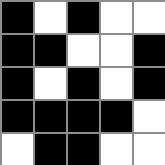[["black", "white", "black", "white", "white"], ["black", "black", "white", "white", "black"], ["black", "white", "black", "white", "black"], ["black", "black", "black", "black", "white"], ["white", "black", "black", "white", "white"]]